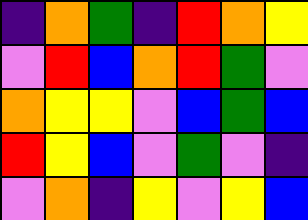[["indigo", "orange", "green", "indigo", "red", "orange", "yellow"], ["violet", "red", "blue", "orange", "red", "green", "violet"], ["orange", "yellow", "yellow", "violet", "blue", "green", "blue"], ["red", "yellow", "blue", "violet", "green", "violet", "indigo"], ["violet", "orange", "indigo", "yellow", "violet", "yellow", "blue"]]